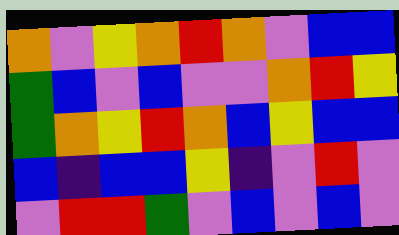[["orange", "violet", "yellow", "orange", "red", "orange", "violet", "blue", "blue"], ["green", "blue", "violet", "blue", "violet", "violet", "orange", "red", "yellow"], ["green", "orange", "yellow", "red", "orange", "blue", "yellow", "blue", "blue"], ["blue", "indigo", "blue", "blue", "yellow", "indigo", "violet", "red", "violet"], ["violet", "red", "red", "green", "violet", "blue", "violet", "blue", "violet"]]